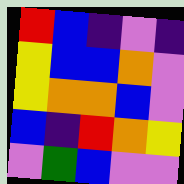[["red", "blue", "indigo", "violet", "indigo"], ["yellow", "blue", "blue", "orange", "violet"], ["yellow", "orange", "orange", "blue", "violet"], ["blue", "indigo", "red", "orange", "yellow"], ["violet", "green", "blue", "violet", "violet"]]